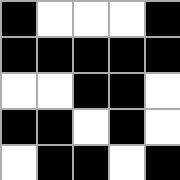[["black", "white", "white", "white", "black"], ["black", "black", "black", "black", "black"], ["white", "white", "black", "black", "white"], ["black", "black", "white", "black", "white"], ["white", "black", "black", "white", "black"]]